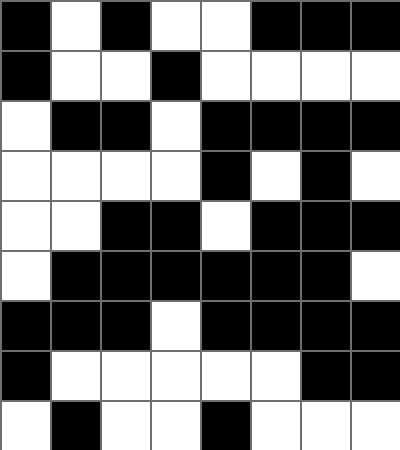[["black", "white", "black", "white", "white", "black", "black", "black"], ["black", "white", "white", "black", "white", "white", "white", "white"], ["white", "black", "black", "white", "black", "black", "black", "black"], ["white", "white", "white", "white", "black", "white", "black", "white"], ["white", "white", "black", "black", "white", "black", "black", "black"], ["white", "black", "black", "black", "black", "black", "black", "white"], ["black", "black", "black", "white", "black", "black", "black", "black"], ["black", "white", "white", "white", "white", "white", "black", "black"], ["white", "black", "white", "white", "black", "white", "white", "white"]]